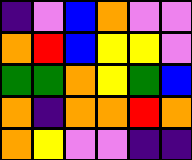[["indigo", "violet", "blue", "orange", "violet", "violet"], ["orange", "red", "blue", "yellow", "yellow", "violet"], ["green", "green", "orange", "yellow", "green", "blue"], ["orange", "indigo", "orange", "orange", "red", "orange"], ["orange", "yellow", "violet", "violet", "indigo", "indigo"]]